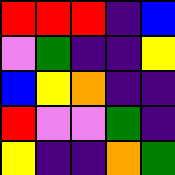[["red", "red", "red", "indigo", "blue"], ["violet", "green", "indigo", "indigo", "yellow"], ["blue", "yellow", "orange", "indigo", "indigo"], ["red", "violet", "violet", "green", "indigo"], ["yellow", "indigo", "indigo", "orange", "green"]]